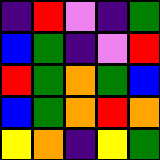[["indigo", "red", "violet", "indigo", "green"], ["blue", "green", "indigo", "violet", "red"], ["red", "green", "orange", "green", "blue"], ["blue", "green", "orange", "red", "orange"], ["yellow", "orange", "indigo", "yellow", "green"]]